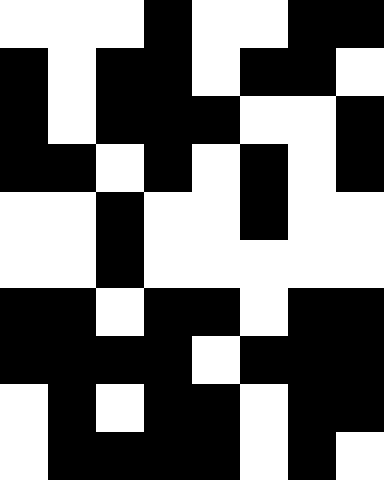[["white", "white", "white", "black", "white", "white", "black", "black"], ["black", "white", "black", "black", "white", "black", "black", "white"], ["black", "white", "black", "black", "black", "white", "white", "black"], ["black", "black", "white", "black", "white", "black", "white", "black"], ["white", "white", "black", "white", "white", "black", "white", "white"], ["white", "white", "black", "white", "white", "white", "white", "white"], ["black", "black", "white", "black", "black", "white", "black", "black"], ["black", "black", "black", "black", "white", "black", "black", "black"], ["white", "black", "white", "black", "black", "white", "black", "black"], ["white", "black", "black", "black", "black", "white", "black", "white"]]